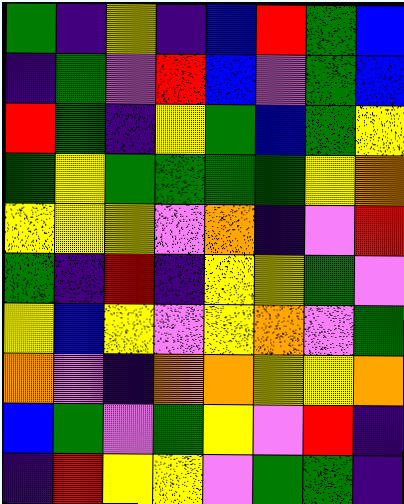[["green", "indigo", "yellow", "indigo", "blue", "red", "green", "blue"], ["indigo", "green", "violet", "red", "blue", "violet", "green", "blue"], ["red", "green", "indigo", "yellow", "green", "blue", "green", "yellow"], ["green", "yellow", "green", "green", "green", "green", "yellow", "orange"], ["yellow", "yellow", "yellow", "violet", "orange", "indigo", "violet", "red"], ["green", "indigo", "red", "indigo", "yellow", "yellow", "green", "violet"], ["yellow", "blue", "yellow", "violet", "yellow", "orange", "violet", "green"], ["orange", "violet", "indigo", "orange", "orange", "yellow", "yellow", "orange"], ["blue", "green", "violet", "green", "yellow", "violet", "red", "indigo"], ["indigo", "red", "yellow", "yellow", "violet", "green", "green", "indigo"]]